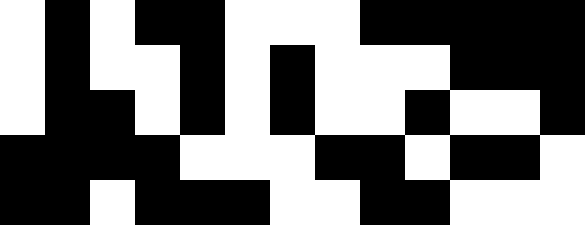[["white", "black", "white", "black", "black", "white", "white", "white", "black", "black", "black", "black", "black"], ["white", "black", "white", "white", "black", "white", "black", "white", "white", "white", "black", "black", "black"], ["white", "black", "black", "white", "black", "white", "black", "white", "white", "black", "white", "white", "black"], ["black", "black", "black", "black", "white", "white", "white", "black", "black", "white", "black", "black", "white"], ["black", "black", "white", "black", "black", "black", "white", "white", "black", "black", "white", "white", "white"]]